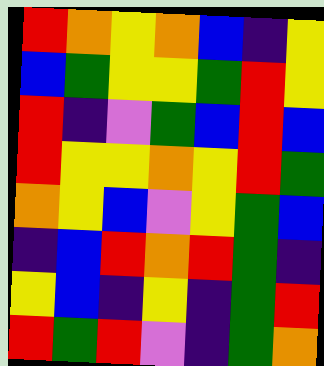[["red", "orange", "yellow", "orange", "blue", "indigo", "yellow"], ["blue", "green", "yellow", "yellow", "green", "red", "yellow"], ["red", "indigo", "violet", "green", "blue", "red", "blue"], ["red", "yellow", "yellow", "orange", "yellow", "red", "green"], ["orange", "yellow", "blue", "violet", "yellow", "green", "blue"], ["indigo", "blue", "red", "orange", "red", "green", "indigo"], ["yellow", "blue", "indigo", "yellow", "indigo", "green", "red"], ["red", "green", "red", "violet", "indigo", "green", "orange"]]